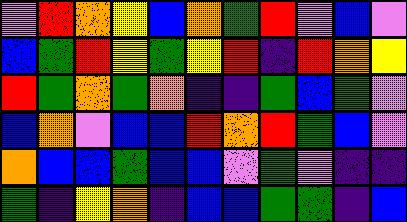[["violet", "red", "orange", "yellow", "blue", "orange", "green", "red", "violet", "blue", "violet"], ["blue", "green", "red", "yellow", "green", "yellow", "red", "indigo", "red", "orange", "yellow"], ["red", "green", "orange", "green", "orange", "indigo", "indigo", "green", "blue", "green", "violet"], ["blue", "orange", "violet", "blue", "blue", "red", "orange", "red", "green", "blue", "violet"], ["orange", "blue", "blue", "green", "blue", "blue", "violet", "green", "violet", "indigo", "indigo"], ["green", "indigo", "yellow", "orange", "indigo", "blue", "blue", "green", "green", "indigo", "blue"]]